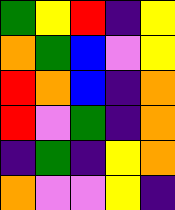[["green", "yellow", "red", "indigo", "yellow"], ["orange", "green", "blue", "violet", "yellow"], ["red", "orange", "blue", "indigo", "orange"], ["red", "violet", "green", "indigo", "orange"], ["indigo", "green", "indigo", "yellow", "orange"], ["orange", "violet", "violet", "yellow", "indigo"]]